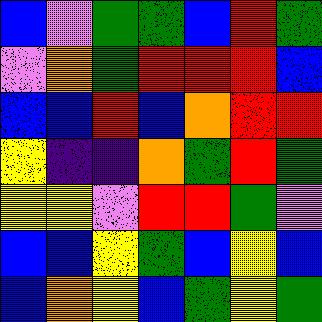[["blue", "violet", "green", "green", "blue", "red", "green"], ["violet", "orange", "green", "red", "red", "red", "blue"], ["blue", "blue", "red", "blue", "orange", "red", "red"], ["yellow", "indigo", "indigo", "orange", "green", "red", "green"], ["yellow", "yellow", "violet", "red", "red", "green", "violet"], ["blue", "blue", "yellow", "green", "blue", "yellow", "blue"], ["blue", "orange", "yellow", "blue", "green", "yellow", "green"]]